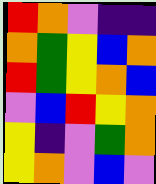[["red", "orange", "violet", "indigo", "indigo"], ["orange", "green", "yellow", "blue", "orange"], ["red", "green", "yellow", "orange", "blue"], ["violet", "blue", "red", "yellow", "orange"], ["yellow", "indigo", "violet", "green", "orange"], ["yellow", "orange", "violet", "blue", "violet"]]